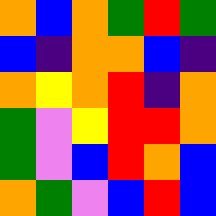[["orange", "blue", "orange", "green", "red", "green"], ["blue", "indigo", "orange", "orange", "blue", "indigo"], ["orange", "yellow", "orange", "red", "indigo", "orange"], ["green", "violet", "yellow", "red", "red", "orange"], ["green", "violet", "blue", "red", "orange", "blue"], ["orange", "green", "violet", "blue", "red", "blue"]]